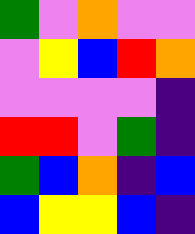[["green", "violet", "orange", "violet", "violet"], ["violet", "yellow", "blue", "red", "orange"], ["violet", "violet", "violet", "violet", "indigo"], ["red", "red", "violet", "green", "indigo"], ["green", "blue", "orange", "indigo", "blue"], ["blue", "yellow", "yellow", "blue", "indigo"]]